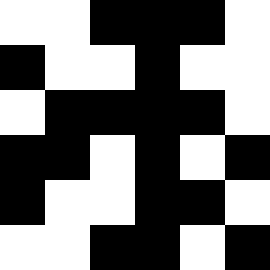[["white", "white", "black", "black", "black", "white"], ["black", "white", "white", "black", "white", "white"], ["white", "black", "black", "black", "black", "white"], ["black", "black", "white", "black", "white", "black"], ["black", "white", "white", "black", "black", "white"], ["white", "white", "black", "black", "white", "black"]]